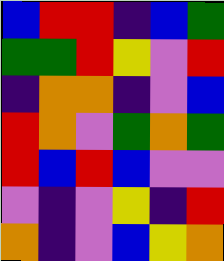[["blue", "red", "red", "indigo", "blue", "green"], ["green", "green", "red", "yellow", "violet", "red"], ["indigo", "orange", "orange", "indigo", "violet", "blue"], ["red", "orange", "violet", "green", "orange", "green"], ["red", "blue", "red", "blue", "violet", "violet"], ["violet", "indigo", "violet", "yellow", "indigo", "red"], ["orange", "indigo", "violet", "blue", "yellow", "orange"]]